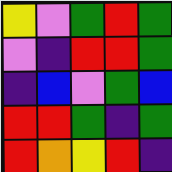[["yellow", "violet", "green", "red", "green"], ["violet", "indigo", "red", "red", "green"], ["indigo", "blue", "violet", "green", "blue"], ["red", "red", "green", "indigo", "green"], ["red", "orange", "yellow", "red", "indigo"]]